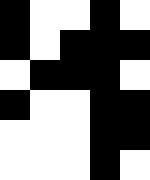[["black", "white", "white", "black", "white"], ["black", "white", "black", "black", "black"], ["white", "black", "black", "black", "white"], ["black", "white", "white", "black", "black"], ["white", "white", "white", "black", "black"], ["white", "white", "white", "black", "white"]]